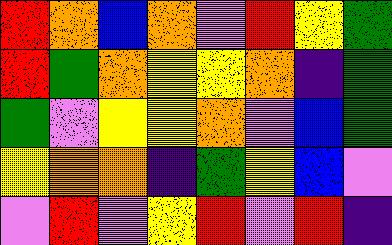[["red", "orange", "blue", "orange", "violet", "red", "yellow", "green"], ["red", "green", "orange", "yellow", "yellow", "orange", "indigo", "green"], ["green", "violet", "yellow", "yellow", "orange", "violet", "blue", "green"], ["yellow", "orange", "orange", "indigo", "green", "yellow", "blue", "violet"], ["violet", "red", "violet", "yellow", "red", "violet", "red", "indigo"]]